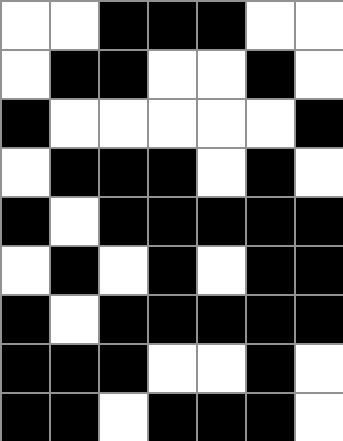[["white", "white", "black", "black", "black", "white", "white"], ["white", "black", "black", "white", "white", "black", "white"], ["black", "white", "white", "white", "white", "white", "black"], ["white", "black", "black", "black", "white", "black", "white"], ["black", "white", "black", "black", "black", "black", "black"], ["white", "black", "white", "black", "white", "black", "black"], ["black", "white", "black", "black", "black", "black", "black"], ["black", "black", "black", "white", "white", "black", "white"], ["black", "black", "white", "black", "black", "black", "white"]]